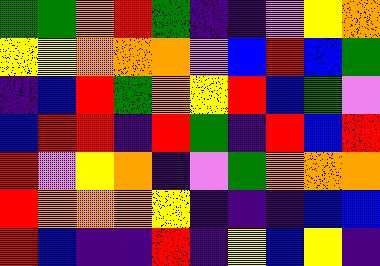[["green", "green", "orange", "red", "green", "indigo", "indigo", "violet", "yellow", "orange"], ["yellow", "yellow", "orange", "orange", "orange", "violet", "blue", "red", "blue", "green"], ["indigo", "blue", "red", "green", "orange", "yellow", "red", "blue", "green", "violet"], ["blue", "red", "red", "indigo", "red", "green", "indigo", "red", "blue", "red"], ["red", "violet", "yellow", "orange", "indigo", "violet", "green", "orange", "orange", "orange"], ["red", "orange", "orange", "orange", "yellow", "indigo", "indigo", "indigo", "blue", "blue"], ["red", "blue", "indigo", "indigo", "red", "indigo", "yellow", "blue", "yellow", "indigo"]]